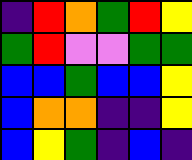[["indigo", "red", "orange", "green", "red", "yellow"], ["green", "red", "violet", "violet", "green", "green"], ["blue", "blue", "green", "blue", "blue", "yellow"], ["blue", "orange", "orange", "indigo", "indigo", "yellow"], ["blue", "yellow", "green", "indigo", "blue", "indigo"]]